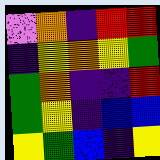[["violet", "orange", "indigo", "red", "red"], ["indigo", "yellow", "orange", "yellow", "green"], ["green", "orange", "indigo", "indigo", "red"], ["green", "yellow", "indigo", "blue", "blue"], ["yellow", "green", "blue", "indigo", "yellow"]]